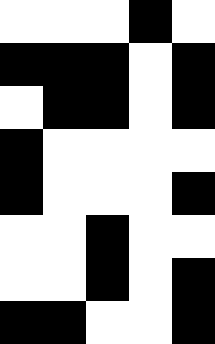[["white", "white", "white", "black", "white"], ["black", "black", "black", "white", "black"], ["white", "black", "black", "white", "black"], ["black", "white", "white", "white", "white"], ["black", "white", "white", "white", "black"], ["white", "white", "black", "white", "white"], ["white", "white", "black", "white", "black"], ["black", "black", "white", "white", "black"]]